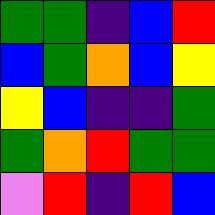[["green", "green", "indigo", "blue", "red"], ["blue", "green", "orange", "blue", "yellow"], ["yellow", "blue", "indigo", "indigo", "green"], ["green", "orange", "red", "green", "green"], ["violet", "red", "indigo", "red", "blue"]]